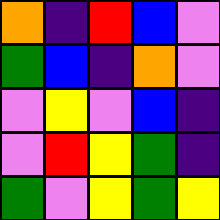[["orange", "indigo", "red", "blue", "violet"], ["green", "blue", "indigo", "orange", "violet"], ["violet", "yellow", "violet", "blue", "indigo"], ["violet", "red", "yellow", "green", "indigo"], ["green", "violet", "yellow", "green", "yellow"]]